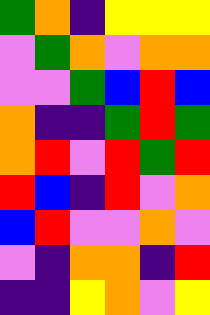[["green", "orange", "indigo", "yellow", "yellow", "yellow"], ["violet", "green", "orange", "violet", "orange", "orange"], ["violet", "violet", "green", "blue", "red", "blue"], ["orange", "indigo", "indigo", "green", "red", "green"], ["orange", "red", "violet", "red", "green", "red"], ["red", "blue", "indigo", "red", "violet", "orange"], ["blue", "red", "violet", "violet", "orange", "violet"], ["violet", "indigo", "orange", "orange", "indigo", "red"], ["indigo", "indigo", "yellow", "orange", "violet", "yellow"]]